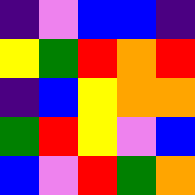[["indigo", "violet", "blue", "blue", "indigo"], ["yellow", "green", "red", "orange", "red"], ["indigo", "blue", "yellow", "orange", "orange"], ["green", "red", "yellow", "violet", "blue"], ["blue", "violet", "red", "green", "orange"]]